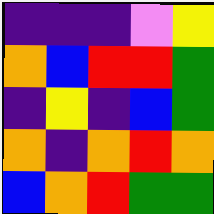[["indigo", "indigo", "indigo", "violet", "yellow"], ["orange", "blue", "red", "red", "green"], ["indigo", "yellow", "indigo", "blue", "green"], ["orange", "indigo", "orange", "red", "orange"], ["blue", "orange", "red", "green", "green"]]